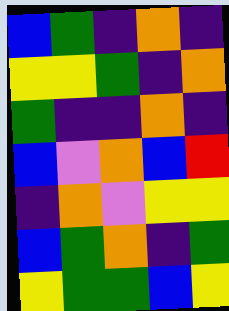[["blue", "green", "indigo", "orange", "indigo"], ["yellow", "yellow", "green", "indigo", "orange"], ["green", "indigo", "indigo", "orange", "indigo"], ["blue", "violet", "orange", "blue", "red"], ["indigo", "orange", "violet", "yellow", "yellow"], ["blue", "green", "orange", "indigo", "green"], ["yellow", "green", "green", "blue", "yellow"]]